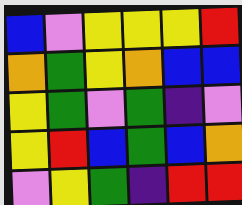[["blue", "violet", "yellow", "yellow", "yellow", "red"], ["orange", "green", "yellow", "orange", "blue", "blue"], ["yellow", "green", "violet", "green", "indigo", "violet"], ["yellow", "red", "blue", "green", "blue", "orange"], ["violet", "yellow", "green", "indigo", "red", "red"]]